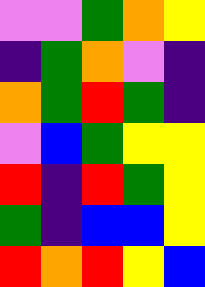[["violet", "violet", "green", "orange", "yellow"], ["indigo", "green", "orange", "violet", "indigo"], ["orange", "green", "red", "green", "indigo"], ["violet", "blue", "green", "yellow", "yellow"], ["red", "indigo", "red", "green", "yellow"], ["green", "indigo", "blue", "blue", "yellow"], ["red", "orange", "red", "yellow", "blue"]]